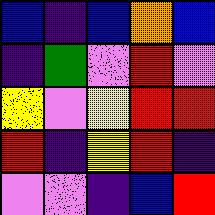[["blue", "indigo", "blue", "orange", "blue"], ["indigo", "green", "violet", "red", "violet"], ["yellow", "violet", "yellow", "red", "red"], ["red", "indigo", "yellow", "red", "indigo"], ["violet", "violet", "indigo", "blue", "red"]]